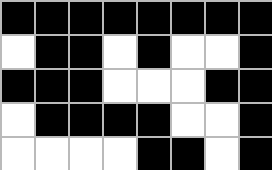[["black", "black", "black", "black", "black", "black", "black", "black"], ["white", "black", "black", "white", "black", "white", "white", "black"], ["black", "black", "black", "white", "white", "white", "black", "black"], ["white", "black", "black", "black", "black", "white", "white", "black"], ["white", "white", "white", "white", "black", "black", "white", "black"]]